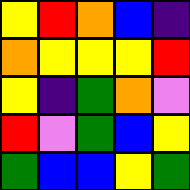[["yellow", "red", "orange", "blue", "indigo"], ["orange", "yellow", "yellow", "yellow", "red"], ["yellow", "indigo", "green", "orange", "violet"], ["red", "violet", "green", "blue", "yellow"], ["green", "blue", "blue", "yellow", "green"]]